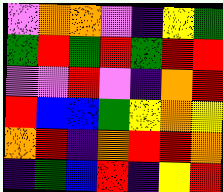[["violet", "orange", "orange", "violet", "indigo", "yellow", "green"], ["green", "red", "green", "red", "green", "red", "red"], ["violet", "violet", "red", "violet", "indigo", "orange", "red"], ["red", "blue", "blue", "green", "yellow", "orange", "yellow"], ["orange", "red", "indigo", "orange", "red", "red", "orange"], ["indigo", "green", "blue", "red", "indigo", "yellow", "red"]]